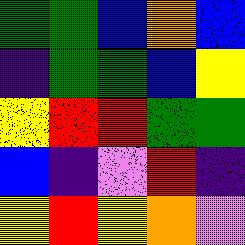[["green", "green", "blue", "orange", "blue"], ["indigo", "green", "green", "blue", "yellow"], ["yellow", "red", "red", "green", "green"], ["blue", "indigo", "violet", "red", "indigo"], ["yellow", "red", "yellow", "orange", "violet"]]